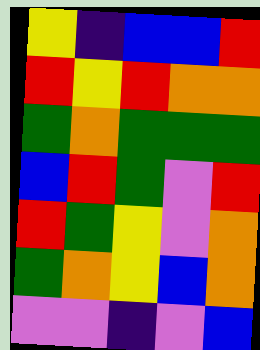[["yellow", "indigo", "blue", "blue", "red"], ["red", "yellow", "red", "orange", "orange"], ["green", "orange", "green", "green", "green"], ["blue", "red", "green", "violet", "red"], ["red", "green", "yellow", "violet", "orange"], ["green", "orange", "yellow", "blue", "orange"], ["violet", "violet", "indigo", "violet", "blue"]]